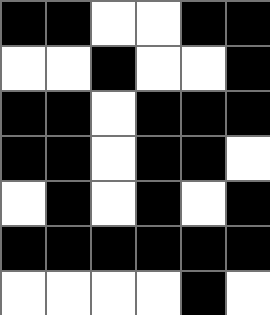[["black", "black", "white", "white", "black", "black"], ["white", "white", "black", "white", "white", "black"], ["black", "black", "white", "black", "black", "black"], ["black", "black", "white", "black", "black", "white"], ["white", "black", "white", "black", "white", "black"], ["black", "black", "black", "black", "black", "black"], ["white", "white", "white", "white", "black", "white"]]